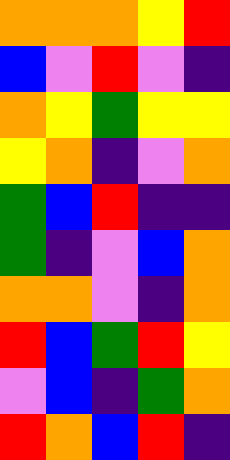[["orange", "orange", "orange", "yellow", "red"], ["blue", "violet", "red", "violet", "indigo"], ["orange", "yellow", "green", "yellow", "yellow"], ["yellow", "orange", "indigo", "violet", "orange"], ["green", "blue", "red", "indigo", "indigo"], ["green", "indigo", "violet", "blue", "orange"], ["orange", "orange", "violet", "indigo", "orange"], ["red", "blue", "green", "red", "yellow"], ["violet", "blue", "indigo", "green", "orange"], ["red", "orange", "blue", "red", "indigo"]]